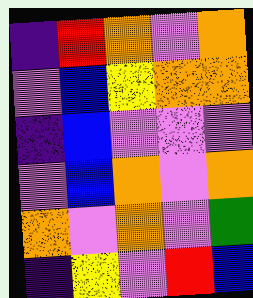[["indigo", "red", "orange", "violet", "orange"], ["violet", "blue", "yellow", "orange", "orange"], ["indigo", "blue", "violet", "violet", "violet"], ["violet", "blue", "orange", "violet", "orange"], ["orange", "violet", "orange", "violet", "green"], ["indigo", "yellow", "violet", "red", "blue"]]